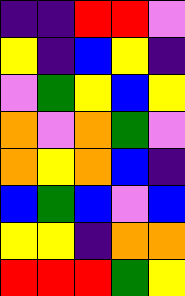[["indigo", "indigo", "red", "red", "violet"], ["yellow", "indigo", "blue", "yellow", "indigo"], ["violet", "green", "yellow", "blue", "yellow"], ["orange", "violet", "orange", "green", "violet"], ["orange", "yellow", "orange", "blue", "indigo"], ["blue", "green", "blue", "violet", "blue"], ["yellow", "yellow", "indigo", "orange", "orange"], ["red", "red", "red", "green", "yellow"]]